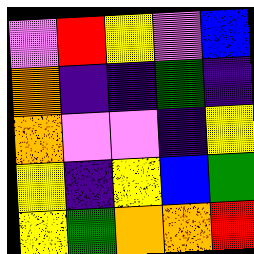[["violet", "red", "yellow", "violet", "blue"], ["orange", "indigo", "indigo", "green", "indigo"], ["orange", "violet", "violet", "indigo", "yellow"], ["yellow", "indigo", "yellow", "blue", "green"], ["yellow", "green", "orange", "orange", "red"]]